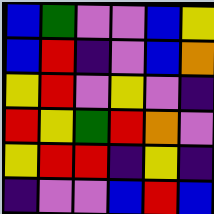[["blue", "green", "violet", "violet", "blue", "yellow"], ["blue", "red", "indigo", "violet", "blue", "orange"], ["yellow", "red", "violet", "yellow", "violet", "indigo"], ["red", "yellow", "green", "red", "orange", "violet"], ["yellow", "red", "red", "indigo", "yellow", "indigo"], ["indigo", "violet", "violet", "blue", "red", "blue"]]